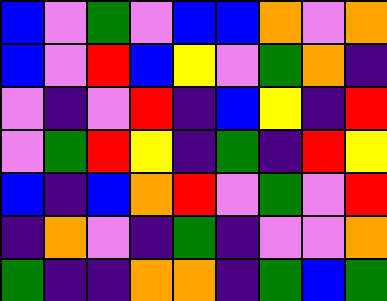[["blue", "violet", "green", "violet", "blue", "blue", "orange", "violet", "orange"], ["blue", "violet", "red", "blue", "yellow", "violet", "green", "orange", "indigo"], ["violet", "indigo", "violet", "red", "indigo", "blue", "yellow", "indigo", "red"], ["violet", "green", "red", "yellow", "indigo", "green", "indigo", "red", "yellow"], ["blue", "indigo", "blue", "orange", "red", "violet", "green", "violet", "red"], ["indigo", "orange", "violet", "indigo", "green", "indigo", "violet", "violet", "orange"], ["green", "indigo", "indigo", "orange", "orange", "indigo", "green", "blue", "green"]]